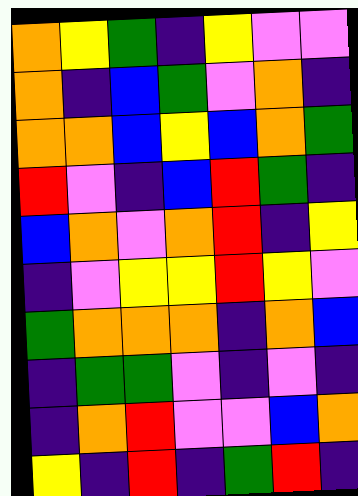[["orange", "yellow", "green", "indigo", "yellow", "violet", "violet"], ["orange", "indigo", "blue", "green", "violet", "orange", "indigo"], ["orange", "orange", "blue", "yellow", "blue", "orange", "green"], ["red", "violet", "indigo", "blue", "red", "green", "indigo"], ["blue", "orange", "violet", "orange", "red", "indigo", "yellow"], ["indigo", "violet", "yellow", "yellow", "red", "yellow", "violet"], ["green", "orange", "orange", "orange", "indigo", "orange", "blue"], ["indigo", "green", "green", "violet", "indigo", "violet", "indigo"], ["indigo", "orange", "red", "violet", "violet", "blue", "orange"], ["yellow", "indigo", "red", "indigo", "green", "red", "indigo"]]